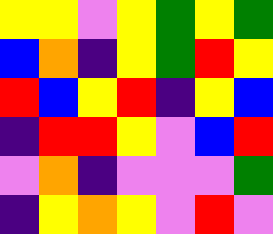[["yellow", "yellow", "violet", "yellow", "green", "yellow", "green"], ["blue", "orange", "indigo", "yellow", "green", "red", "yellow"], ["red", "blue", "yellow", "red", "indigo", "yellow", "blue"], ["indigo", "red", "red", "yellow", "violet", "blue", "red"], ["violet", "orange", "indigo", "violet", "violet", "violet", "green"], ["indigo", "yellow", "orange", "yellow", "violet", "red", "violet"]]